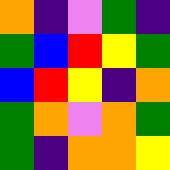[["orange", "indigo", "violet", "green", "indigo"], ["green", "blue", "red", "yellow", "green"], ["blue", "red", "yellow", "indigo", "orange"], ["green", "orange", "violet", "orange", "green"], ["green", "indigo", "orange", "orange", "yellow"]]